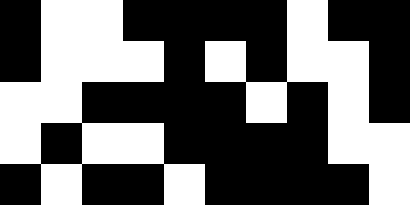[["black", "white", "white", "black", "black", "black", "black", "white", "black", "black"], ["black", "white", "white", "white", "black", "white", "black", "white", "white", "black"], ["white", "white", "black", "black", "black", "black", "white", "black", "white", "black"], ["white", "black", "white", "white", "black", "black", "black", "black", "white", "white"], ["black", "white", "black", "black", "white", "black", "black", "black", "black", "white"]]